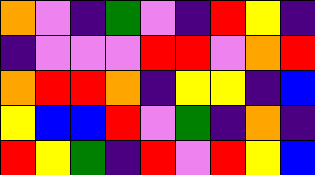[["orange", "violet", "indigo", "green", "violet", "indigo", "red", "yellow", "indigo"], ["indigo", "violet", "violet", "violet", "red", "red", "violet", "orange", "red"], ["orange", "red", "red", "orange", "indigo", "yellow", "yellow", "indigo", "blue"], ["yellow", "blue", "blue", "red", "violet", "green", "indigo", "orange", "indigo"], ["red", "yellow", "green", "indigo", "red", "violet", "red", "yellow", "blue"]]